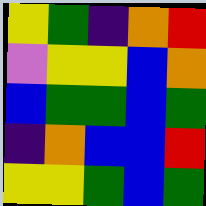[["yellow", "green", "indigo", "orange", "red"], ["violet", "yellow", "yellow", "blue", "orange"], ["blue", "green", "green", "blue", "green"], ["indigo", "orange", "blue", "blue", "red"], ["yellow", "yellow", "green", "blue", "green"]]